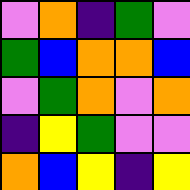[["violet", "orange", "indigo", "green", "violet"], ["green", "blue", "orange", "orange", "blue"], ["violet", "green", "orange", "violet", "orange"], ["indigo", "yellow", "green", "violet", "violet"], ["orange", "blue", "yellow", "indigo", "yellow"]]